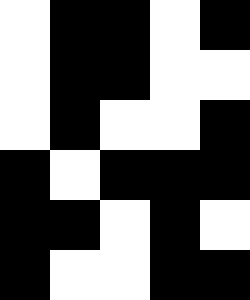[["white", "black", "black", "white", "black"], ["white", "black", "black", "white", "white"], ["white", "black", "white", "white", "black"], ["black", "white", "black", "black", "black"], ["black", "black", "white", "black", "white"], ["black", "white", "white", "black", "black"]]